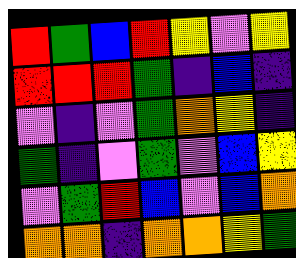[["red", "green", "blue", "red", "yellow", "violet", "yellow"], ["red", "red", "red", "green", "indigo", "blue", "indigo"], ["violet", "indigo", "violet", "green", "orange", "yellow", "indigo"], ["green", "indigo", "violet", "green", "violet", "blue", "yellow"], ["violet", "green", "red", "blue", "violet", "blue", "orange"], ["orange", "orange", "indigo", "orange", "orange", "yellow", "green"]]